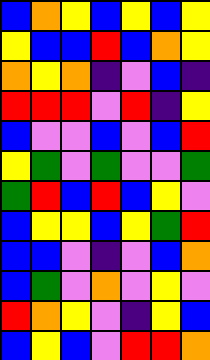[["blue", "orange", "yellow", "blue", "yellow", "blue", "yellow"], ["yellow", "blue", "blue", "red", "blue", "orange", "yellow"], ["orange", "yellow", "orange", "indigo", "violet", "blue", "indigo"], ["red", "red", "red", "violet", "red", "indigo", "yellow"], ["blue", "violet", "violet", "blue", "violet", "blue", "red"], ["yellow", "green", "violet", "green", "violet", "violet", "green"], ["green", "red", "blue", "red", "blue", "yellow", "violet"], ["blue", "yellow", "yellow", "blue", "yellow", "green", "red"], ["blue", "blue", "violet", "indigo", "violet", "blue", "orange"], ["blue", "green", "violet", "orange", "violet", "yellow", "violet"], ["red", "orange", "yellow", "violet", "indigo", "yellow", "blue"], ["blue", "yellow", "blue", "violet", "red", "red", "orange"]]